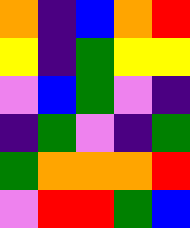[["orange", "indigo", "blue", "orange", "red"], ["yellow", "indigo", "green", "yellow", "yellow"], ["violet", "blue", "green", "violet", "indigo"], ["indigo", "green", "violet", "indigo", "green"], ["green", "orange", "orange", "orange", "red"], ["violet", "red", "red", "green", "blue"]]